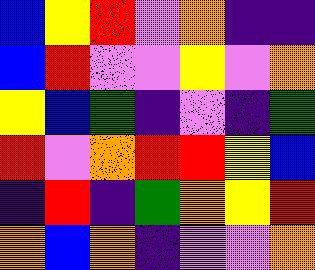[["blue", "yellow", "red", "violet", "orange", "indigo", "indigo"], ["blue", "red", "violet", "violet", "yellow", "violet", "orange"], ["yellow", "blue", "green", "indigo", "violet", "indigo", "green"], ["red", "violet", "orange", "red", "red", "yellow", "blue"], ["indigo", "red", "indigo", "green", "orange", "yellow", "red"], ["orange", "blue", "orange", "indigo", "violet", "violet", "orange"]]